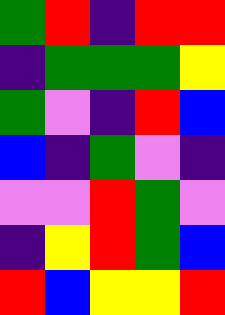[["green", "red", "indigo", "red", "red"], ["indigo", "green", "green", "green", "yellow"], ["green", "violet", "indigo", "red", "blue"], ["blue", "indigo", "green", "violet", "indigo"], ["violet", "violet", "red", "green", "violet"], ["indigo", "yellow", "red", "green", "blue"], ["red", "blue", "yellow", "yellow", "red"]]